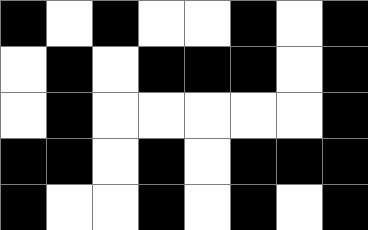[["black", "white", "black", "white", "white", "black", "white", "black"], ["white", "black", "white", "black", "black", "black", "white", "black"], ["white", "black", "white", "white", "white", "white", "white", "black"], ["black", "black", "white", "black", "white", "black", "black", "black"], ["black", "white", "white", "black", "white", "black", "white", "black"]]